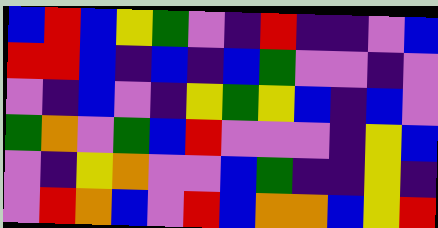[["blue", "red", "blue", "yellow", "green", "violet", "indigo", "red", "indigo", "indigo", "violet", "blue"], ["red", "red", "blue", "indigo", "blue", "indigo", "blue", "green", "violet", "violet", "indigo", "violet"], ["violet", "indigo", "blue", "violet", "indigo", "yellow", "green", "yellow", "blue", "indigo", "blue", "violet"], ["green", "orange", "violet", "green", "blue", "red", "violet", "violet", "violet", "indigo", "yellow", "blue"], ["violet", "indigo", "yellow", "orange", "violet", "violet", "blue", "green", "indigo", "indigo", "yellow", "indigo"], ["violet", "red", "orange", "blue", "violet", "red", "blue", "orange", "orange", "blue", "yellow", "red"]]